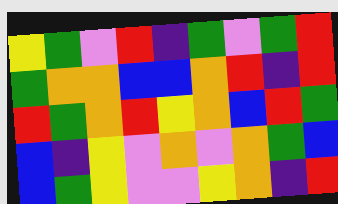[["yellow", "green", "violet", "red", "indigo", "green", "violet", "green", "red"], ["green", "orange", "orange", "blue", "blue", "orange", "red", "indigo", "red"], ["red", "green", "orange", "red", "yellow", "orange", "blue", "red", "green"], ["blue", "indigo", "yellow", "violet", "orange", "violet", "orange", "green", "blue"], ["blue", "green", "yellow", "violet", "violet", "yellow", "orange", "indigo", "red"]]